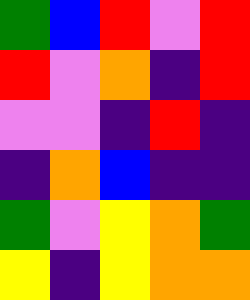[["green", "blue", "red", "violet", "red"], ["red", "violet", "orange", "indigo", "red"], ["violet", "violet", "indigo", "red", "indigo"], ["indigo", "orange", "blue", "indigo", "indigo"], ["green", "violet", "yellow", "orange", "green"], ["yellow", "indigo", "yellow", "orange", "orange"]]